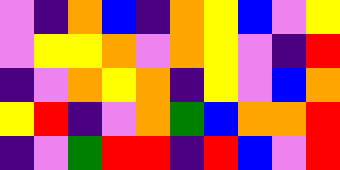[["violet", "indigo", "orange", "blue", "indigo", "orange", "yellow", "blue", "violet", "yellow"], ["violet", "yellow", "yellow", "orange", "violet", "orange", "yellow", "violet", "indigo", "red"], ["indigo", "violet", "orange", "yellow", "orange", "indigo", "yellow", "violet", "blue", "orange"], ["yellow", "red", "indigo", "violet", "orange", "green", "blue", "orange", "orange", "red"], ["indigo", "violet", "green", "red", "red", "indigo", "red", "blue", "violet", "red"]]